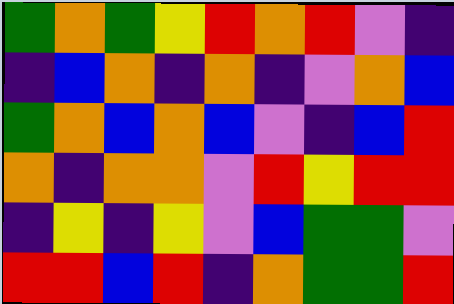[["green", "orange", "green", "yellow", "red", "orange", "red", "violet", "indigo"], ["indigo", "blue", "orange", "indigo", "orange", "indigo", "violet", "orange", "blue"], ["green", "orange", "blue", "orange", "blue", "violet", "indigo", "blue", "red"], ["orange", "indigo", "orange", "orange", "violet", "red", "yellow", "red", "red"], ["indigo", "yellow", "indigo", "yellow", "violet", "blue", "green", "green", "violet"], ["red", "red", "blue", "red", "indigo", "orange", "green", "green", "red"]]